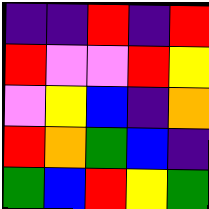[["indigo", "indigo", "red", "indigo", "red"], ["red", "violet", "violet", "red", "yellow"], ["violet", "yellow", "blue", "indigo", "orange"], ["red", "orange", "green", "blue", "indigo"], ["green", "blue", "red", "yellow", "green"]]